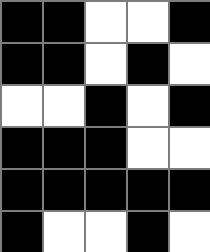[["black", "black", "white", "white", "black"], ["black", "black", "white", "black", "white"], ["white", "white", "black", "white", "black"], ["black", "black", "black", "white", "white"], ["black", "black", "black", "black", "black"], ["black", "white", "white", "black", "white"]]